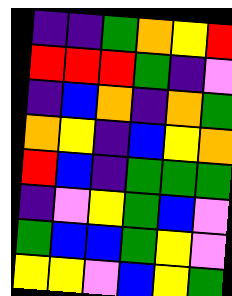[["indigo", "indigo", "green", "orange", "yellow", "red"], ["red", "red", "red", "green", "indigo", "violet"], ["indigo", "blue", "orange", "indigo", "orange", "green"], ["orange", "yellow", "indigo", "blue", "yellow", "orange"], ["red", "blue", "indigo", "green", "green", "green"], ["indigo", "violet", "yellow", "green", "blue", "violet"], ["green", "blue", "blue", "green", "yellow", "violet"], ["yellow", "yellow", "violet", "blue", "yellow", "green"]]